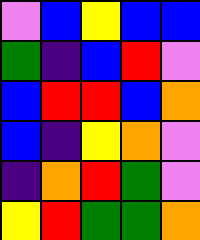[["violet", "blue", "yellow", "blue", "blue"], ["green", "indigo", "blue", "red", "violet"], ["blue", "red", "red", "blue", "orange"], ["blue", "indigo", "yellow", "orange", "violet"], ["indigo", "orange", "red", "green", "violet"], ["yellow", "red", "green", "green", "orange"]]